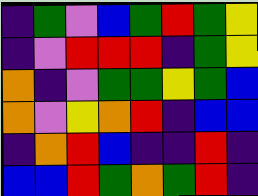[["indigo", "green", "violet", "blue", "green", "red", "green", "yellow"], ["indigo", "violet", "red", "red", "red", "indigo", "green", "yellow"], ["orange", "indigo", "violet", "green", "green", "yellow", "green", "blue"], ["orange", "violet", "yellow", "orange", "red", "indigo", "blue", "blue"], ["indigo", "orange", "red", "blue", "indigo", "indigo", "red", "indigo"], ["blue", "blue", "red", "green", "orange", "green", "red", "indigo"]]